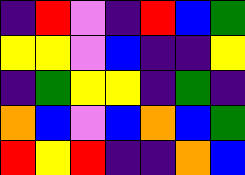[["indigo", "red", "violet", "indigo", "red", "blue", "green"], ["yellow", "yellow", "violet", "blue", "indigo", "indigo", "yellow"], ["indigo", "green", "yellow", "yellow", "indigo", "green", "indigo"], ["orange", "blue", "violet", "blue", "orange", "blue", "green"], ["red", "yellow", "red", "indigo", "indigo", "orange", "blue"]]